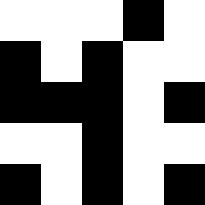[["white", "white", "white", "black", "white"], ["black", "white", "black", "white", "white"], ["black", "black", "black", "white", "black"], ["white", "white", "black", "white", "white"], ["black", "white", "black", "white", "black"]]